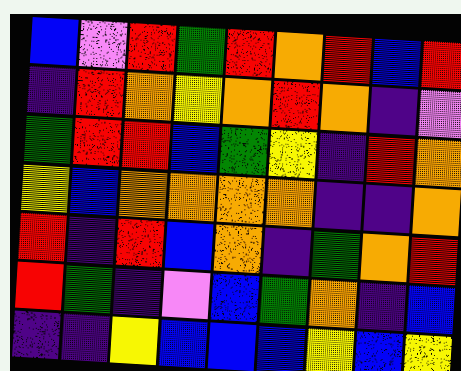[["blue", "violet", "red", "green", "red", "orange", "red", "blue", "red"], ["indigo", "red", "orange", "yellow", "orange", "red", "orange", "indigo", "violet"], ["green", "red", "red", "blue", "green", "yellow", "indigo", "red", "orange"], ["yellow", "blue", "orange", "orange", "orange", "orange", "indigo", "indigo", "orange"], ["red", "indigo", "red", "blue", "orange", "indigo", "green", "orange", "red"], ["red", "green", "indigo", "violet", "blue", "green", "orange", "indigo", "blue"], ["indigo", "indigo", "yellow", "blue", "blue", "blue", "yellow", "blue", "yellow"]]